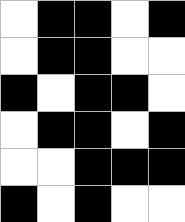[["white", "black", "black", "white", "black"], ["white", "black", "black", "white", "white"], ["black", "white", "black", "black", "white"], ["white", "black", "black", "white", "black"], ["white", "white", "black", "black", "black"], ["black", "white", "black", "white", "white"]]